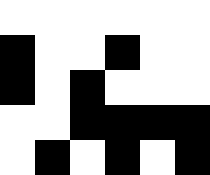[["white", "white", "white", "white", "white", "white"], ["black", "white", "white", "black", "white", "white"], ["black", "white", "black", "white", "white", "white"], ["white", "white", "black", "black", "black", "black"], ["white", "black", "white", "black", "white", "black"]]